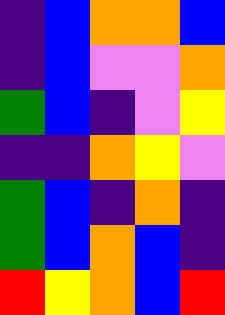[["indigo", "blue", "orange", "orange", "blue"], ["indigo", "blue", "violet", "violet", "orange"], ["green", "blue", "indigo", "violet", "yellow"], ["indigo", "indigo", "orange", "yellow", "violet"], ["green", "blue", "indigo", "orange", "indigo"], ["green", "blue", "orange", "blue", "indigo"], ["red", "yellow", "orange", "blue", "red"]]